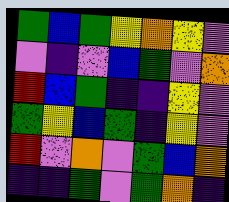[["green", "blue", "green", "yellow", "orange", "yellow", "violet"], ["violet", "indigo", "violet", "blue", "green", "violet", "orange"], ["red", "blue", "green", "indigo", "indigo", "yellow", "violet"], ["green", "yellow", "blue", "green", "indigo", "yellow", "violet"], ["red", "violet", "orange", "violet", "green", "blue", "orange"], ["indigo", "indigo", "green", "violet", "green", "orange", "indigo"]]